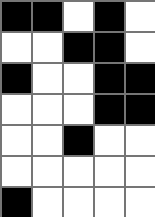[["black", "black", "white", "black", "white"], ["white", "white", "black", "black", "white"], ["black", "white", "white", "black", "black"], ["white", "white", "white", "black", "black"], ["white", "white", "black", "white", "white"], ["white", "white", "white", "white", "white"], ["black", "white", "white", "white", "white"]]